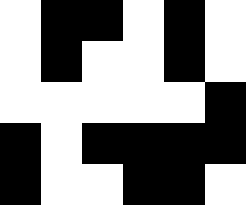[["white", "black", "black", "white", "black", "white"], ["white", "black", "white", "white", "black", "white"], ["white", "white", "white", "white", "white", "black"], ["black", "white", "black", "black", "black", "black"], ["black", "white", "white", "black", "black", "white"]]